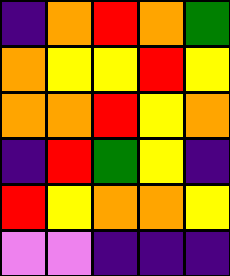[["indigo", "orange", "red", "orange", "green"], ["orange", "yellow", "yellow", "red", "yellow"], ["orange", "orange", "red", "yellow", "orange"], ["indigo", "red", "green", "yellow", "indigo"], ["red", "yellow", "orange", "orange", "yellow"], ["violet", "violet", "indigo", "indigo", "indigo"]]